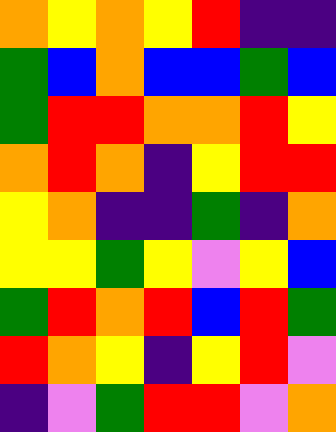[["orange", "yellow", "orange", "yellow", "red", "indigo", "indigo"], ["green", "blue", "orange", "blue", "blue", "green", "blue"], ["green", "red", "red", "orange", "orange", "red", "yellow"], ["orange", "red", "orange", "indigo", "yellow", "red", "red"], ["yellow", "orange", "indigo", "indigo", "green", "indigo", "orange"], ["yellow", "yellow", "green", "yellow", "violet", "yellow", "blue"], ["green", "red", "orange", "red", "blue", "red", "green"], ["red", "orange", "yellow", "indigo", "yellow", "red", "violet"], ["indigo", "violet", "green", "red", "red", "violet", "orange"]]